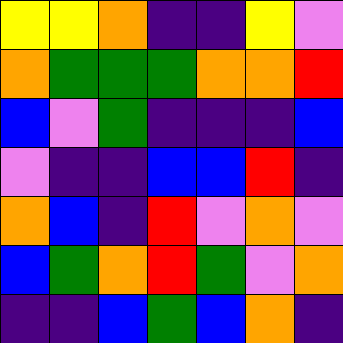[["yellow", "yellow", "orange", "indigo", "indigo", "yellow", "violet"], ["orange", "green", "green", "green", "orange", "orange", "red"], ["blue", "violet", "green", "indigo", "indigo", "indigo", "blue"], ["violet", "indigo", "indigo", "blue", "blue", "red", "indigo"], ["orange", "blue", "indigo", "red", "violet", "orange", "violet"], ["blue", "green", "orange", "red", "green", "violet", "orange"], ["indigo", "indigo", "blue", "green", "blue", "orange", "indigo"]]